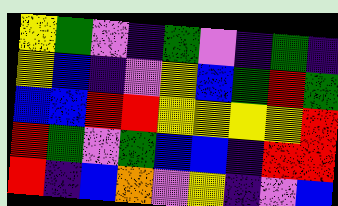[["yellow", "green", "violet", "indigo", "green", "violet", "indigo", "green", "indigo"], ["yellow", "blue", "indigo", "violet", "yellow", "blue", "green", "red", "green"], ["blue", "blue", "red", "red", "yellow", "yellow", "yellow", "yellow", "red"], ["red", "green", "violet", "green", "blue", "blue", "indigo", "red", "red"], ["red", "indigo", "blue", "orange", "violet", "yellow", "indigo", "violet", "blue"]]